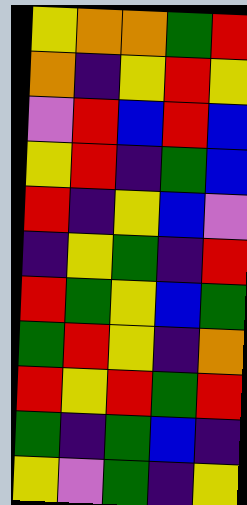[["yellow", "orange", "orange", "green", "red"], ["orange", "indigo", "yellow", "red", "yellow"], ["violet", "red", "blue", "red", "blue"], ["yellow", "red", "indigo", "green", "blue"], ["red", "indigo", "yellow", "blue", "violet"], ["indigo", "yellow", "green", "indigo", "red"], ["red", "green", "yellow", "blue", "green"], ["green", "red", "yellow", "indigo", "orange"], ["red", "yellow", "red", "green", "red"], ["green", "indigo", "green", "blue", "indigo"], ["yellow", "violet", "green", "indigo", "yellow"]]